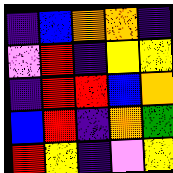[["indigo", "blue", "orange", "orange", "indigo"], ["violet", "red", "indigo", "yellow", "yellow"], ["indigo", "red", "red", "blue", "orange"], ["blue", "red", "indigo", "orange", "green"], ["red", "yellow", "indigo", "violet", "yellow"]]